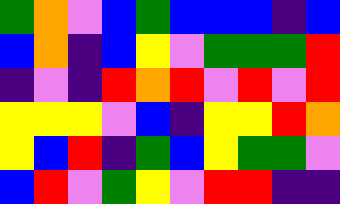[["green", "orange", "violet", "blue", "green", "blue", "blue", "blue", "indigo", "blue"], ["blue", "orange", "indigo", "blue", "yellow", "violet", "green", "green", "green", "red"], ["indigo", "violet", "indigo", "red", "orange", "red", "violet", "red", "violet", "red"], ["yellow", "yellow", "yellow", "violet", "blue", "indigo", "yellow", "yellow", "red", "orange"], ["yellow", "blue", "red", "indigo", "green", "blue", "yellow", "green", "green", "violet"], ["blue", "red", "violet", "green", "yellow", "violet", "red", "red", "indigo", "indigo"]]